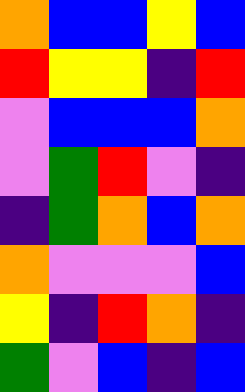[["orange", "blue", "blue", "yellow", "blue"], ["red", "yellow", "yellow", "indigo", "red"], ["violet", "blue", "blue", "blue", "orange"], ["violet", "green", "red", "violet", "indigo"], ["indigo", "green", "orange", "blue", "orange"], ["orange", "violet", "violet", "violet", "blue"], ["yellow", "indigo", "red", "orange", "indigo"], ["green", "violet", "blue", "indigo", "blue"]]